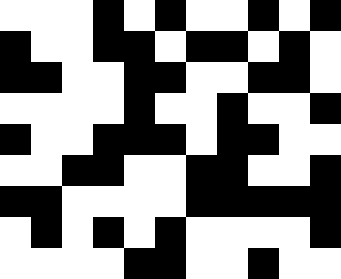[["white", "white", "white", "black", "white", "black", "white", "white", "black", "white", "black"], ["black", "white", "white", "black", "black", "white", "black", "black", "white", "black", "white"], ["black", "black", "white", "white", "black", "black", "white", "white", "black", "black", "white"], ["white", "white", "white", "white", "black", "white", "white", "black", "white", "white", "black"], ["black", "white", "white", "black", "black", "black", "white", "black", "black", "white", "white"], ["white", "white", "black", "black", "white", "white", "black", "black", "white", "white", "black"], ["black", "black", "white", "white", "white", "white", "black", "black", "black", "black", "black"], ["white", "black", "white", "black", "white", "black", "white", "white", "white", "white", "black"], ["white", "white", "white", "white", "black", "black", "white", "white", "black", "white", "white"]]